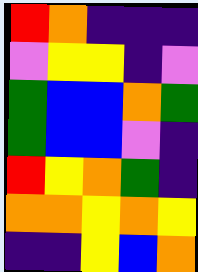[["red", "orange", "indigo", "indigo", "indigo"], ["violet", "yellow", "yellow", "indigo", "violet"], ["green", "blue", "blue", "orange", "green"], ["green", "blue", "blue", "violet", "indigo"], ["red", "yellow", "orange", "green", "indigo"], ["orange", "orange", "yellow", "orange", "yellow"], ["indigo", "indigo", "yellow", "blue", "orange"]]